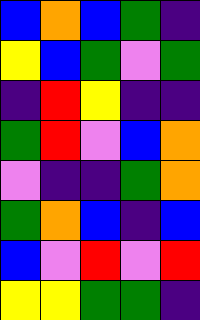[["blue", "orange", "blue", "green", "indigo"], ["yellow", "blue", "green", "violet", "green"], ["indigo", "red", "yellow", "indigo", "indigo"], ["green", "red", "violet", "blue", "orange"], ["violet", "indigo", "indigo", "green", "orange"], ["green", "orange", "blue", "indigo", "blue"], ["blue", "violet", "red", "violet", "red"], ["yellow", "yellow", "green", "green", "indigo"]]